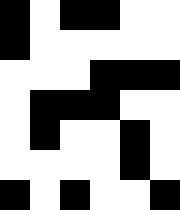[["black", "white", "black", "black", "white", "white"], ["black", "white", "white", "white", "white", "white"], ["white", "white", "white", "black", "black", "black"], ["white", "black", "black", "black", "white", "white"], ["white", "black", "white", "white", "black", "white"], ["white", "white", "white", "white", "black", "white"], ["black", "white", "black", "white", "white", "black"]]